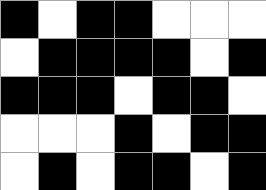[["black", "white", "black", "black", "white", "white", "white"], ["white", "black", "black", "black", "black", "white", "black"], ["black", "black", "black", "white", "black", "black", "white"], ["white", "white", "white", "black", "white", "black", "black"], ["white", "black", "white", "black", "black", "white", "black"]]